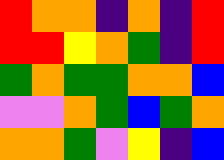[["red", "orange", "orange", "indigo", "orange", "indigo", "red"], ["red", "red", "yellow", "orange", "green", "indigo", "red"], ["green", "orange", "green", "green", "orange", "orange", "blue"], ["violet", "violet", "orange", "green", "blue", "green", "orange"], ["orange", "orange", "green", "violet", "yellow", "indigo", "blue"]]